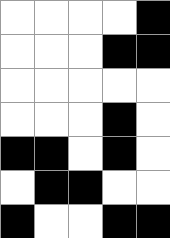[["white", "white", "white", "white", "black"], ["white", "white", "white", "black", "black"], ["white", "white", "white", "white", "white"], ["white", "white", "white", "black", "white"], ["black", "black", "white", "black", "white"], ["white", "black", "black", "white", "white"], ["black", "white", "white", "black", "black"]]